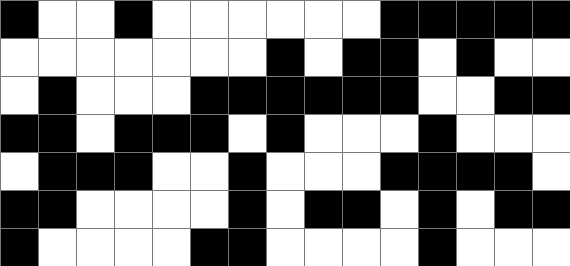[["black", "white", "white", "black", "white", "white", "white", "white", "white", "white", "black", "black", "black", "black", "black"], ["white", "white", "white", "white", "white", "white", "white", "black", "white", "black", "black", "white", "black", "white", "white"], ["white", "black", "white", "white", "white", "black", "black", "black", "black", "black", "black", "white", "white", "black", "black"], ["black", "black", "white", "black", "black", "black", "white", "black", "white", "white", "white", "black", "white", "white", "white"], ["white", "black", "black", "black", "white", "white", "black", "white", "white", "white", "black", "black", "black", "black", "white"], ["black", "black", "white", "white", "white", "white", "black", "white", "black", "black", "white", "black", "white", "black", "black"], ["black", "white", "white", "white", "white", "black", "black", "white", "white", "white", "white", "black", "white", "white", "white"]]